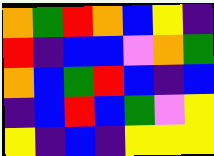[["orange", "green", "red", "orange", "blue", "yellow", "indigo"], ["red", "indigo", "blue", "blue", "violet", "orange", "green"], ["orange", "blue", "green", "red", "blue", "indigo", "blue"], ["indigo", "blue", "red", "blue", "green", "violet", "yellow"], ["yellow", "indigo", "blue", "indigo", "yellow", "yellow", "yellow"]]